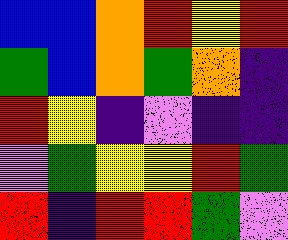[["blue", "blue", "orange", "red", "yellow", "red"], ["green", "blue", "orange", "green", "orange", "indigo"], ["red", "yellow", "indigo", "violet", "indigo", "indigo"], ["violet", "green", "yellow", "yellow", "red", "green"], ["red", "indigo", "red", "red", "green", "violet"]]